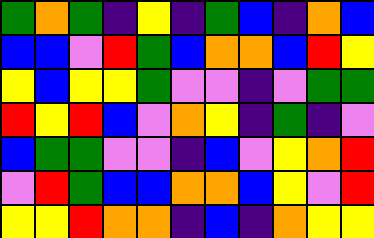[["green", "orange", "green", "indigo", "yellow", "indigo", "green", "blue", "indigo", "orange", "blue"], ["blue", "blue", "violet", "red", "green", "blue", "orange", "orange", "blue", "red", "yellow"], ["yellow", "blue", "yellow", "yellow", "green", "violet", "violet", "indigo", "violet", "green", "green"], ["red", "yellow", "red", "blue", "violet", "orange", "yellow", "indigo", "green", "indigo", "violet"], ["blue", "green", "green", "violet", "violet", "indigo", "blue", "violet", "yellow", "orange", "red"], ["violet", "red", "green", "blue", "blue", "orange", "orange", "blue", "yellow", "violet", "red"], ["yellow", "yellow", "red", "orange", "orange", "indigo", "blue", "indigo", "orange", "yellow", "yellow"]]